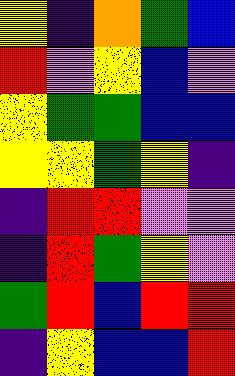[["yellow", "indigo", "orange", "green", "blue"], ["red", "violet", "yellow", "blue", "violet"], ["yellow", "green", "green", "blue", "blue"], ["yellow", "yellow", "green", "yellow", "indigo"], ["indigo", "red", "red", "violet", "violet"], ["indigo", "red", "green", "yellow", "violet"], ["green", "red", "blue", "red", "red"], ["indigo", "yellow", "blue", "blue", "red"]]